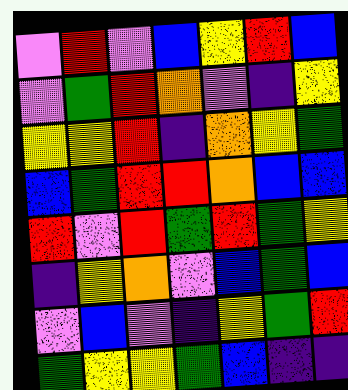[["violet", "red", "violet", "blue", "yellow", "red", "blue"], ["violet", "green", "red", "orange", "violet", "indigo", "yellow"], ["yellow", "yellow", "red", "indigo", "orange", "yellow", "green"], ["blue", "green", "red", "red", "orange", "blue", "blue"], ["red", "violet", "red", "green", "red", "green", "yellow"], ["indigo", "yellow", "orange", "violet", "blue", "green", "blue"], ["violet", "blue", "violet", "indigo", "yellow", "green", "red"], ["green", "yellow", "yellow", "green", "blue", "indigo", "indigo"]]